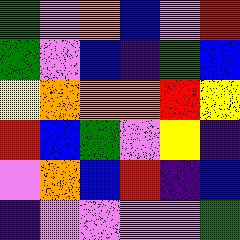[["green", "violet", "orange", "blue", "violet", "red"], ["green", "violet", "blue", "indigo", "green", "blue"], ["yellow", "orange", "orange", "orange", "red", "yellow"], ["red", "blue", "green", "violet", "yellow", "indigo"], ["violet", "orange", "blue", "red", "indigo", "blue"], ["indigo", "violet", "violet", "violet", "violet", "green"]]